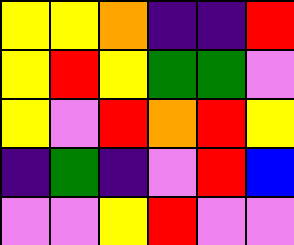[["yellow", "yellow", "orange", "indigo", "indigo", "red"], ["yellow", "red", "yellow", "green", "green", "violet"], ["yellow", "violet", "red", "orange", "red", "yellow"], ["indigo", "green", "indigo", "violet", "red", "blue"], ["violet", "violet", "yellow", "red", "violet", "violet"]]